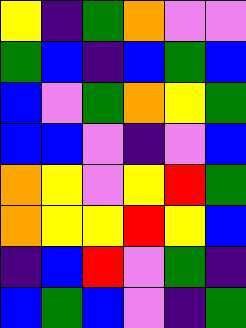[["yellow", "indigo", "green", "orange", "violet", "violet"], ["green", "blue", "indigo", "blue", "green", "blue"], ["blue", "violet", "green", "orange", "yellow", "green"], ["blue", "blue", "violet", "indigo", "violet", "blue"], ["orange", "yellow", "violet", "yellow", "red", "green"], ["orange", "yellow", "yellow", "red", "yellow", "blue"], ["indigo", "blue", "red", "violet", "green", "indigo"], ["blue", "green", "blue", "violet", "indigo", "green"]]